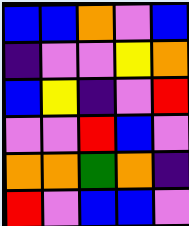[["blue", "blue", "orange", "violet", "blue"], ["indigo", "violet", "violet", "yellow", "orange"], ["blue", "yellow", "indigo", "violet", "red"], ["violet", "violet", "red", "blue", "violet"], ["orange", "orange", "green", "orange", "indigo"], ["red", "violet", "blue", "blue", "violet"]]